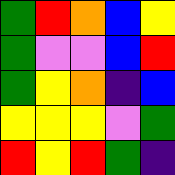[["green", "red", "orange", "blue", "yellow"], ["green", "violet", "violet", "blue", "red"], ["green", "yellow", "orange", "indigo", "blue"], ["yellow", "yellow", "yellow", "violet", "green"], ["red", "yellow", "red", "green", "indigo"]]